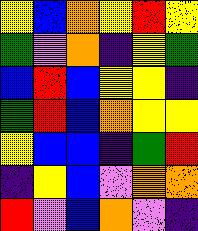[["yellow", "blue", "orange", "yellow", "red", "yellow"], ["green", "violet", "orange", "indigo", "yellow", "green"], ["blue", "red", "blue", "yellow", "yellow", "indigo"], ["green", "red", "blue", "orange", "yellow", "yellow"], ["yellow", "blue", "blue", "indigo", "green", "red"], ["indigo", "yellow", "blue", "violet", "orange", "orange"], ["red", "violet", "blue", "orange", "violet", "indigo"]]